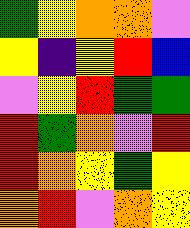[["green", "yellow", "orange", "orange", "violet"], ["yellow", "indigo", "yellow", "red", "blue"], ["violet", "yellow", "red", "green", "green"], ["red", "green", "orange", "violet", "red"], ["red", "orange", "yellow", "green", "yellow"], ["orange", "red", "violet", "orange", "yellow"]]